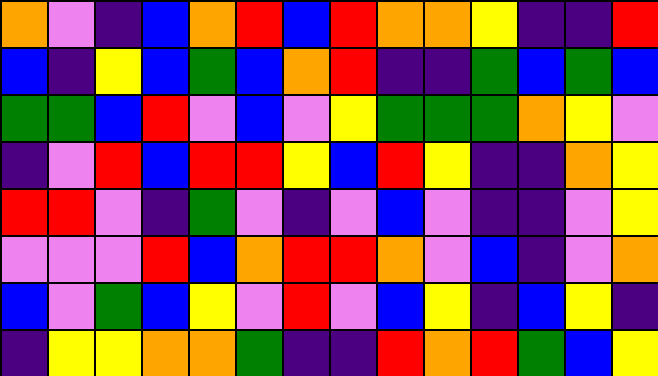[["orange", "violet", "indigo", "blue", "orange", "red", "blue", "red", "orange", "orange", "yellow", "indigo", "indigo", "red"], ["blue", "indigo", "yellow", "blue", "green", "blue", "orange", "red", "indigo", "indigo", "green", "blue", "green", "blue"], ["green", "green", "blue", "red", "violet", "blue", "violet", "yellow", "green", "green", "green", "orange", "yellow", "violet"], ["indigo", "violet", "red", "blue", "red", "red", "yellow", "blue", "red", "yellow", "indigo", "indigo", "orange", "yellow"], ["red", "red", "violet", "indigo", "green", "violet", "indigo", "violet", "blue", "violet", "indigo", "indigo", "violet", "yellow"], ["violet", "violet", "violet", "red", "blue", "orange", "red", "red", "orange", "violet", "blue", "indigo", "violet", "orange"], ["blue", "violet", "green", "blue", "yellow", "violet", "red", "violet", "blue", "yellow", "indigo", "blue", "yellow", "indigo"], ["indigo", "yellow", "yellow", "orange", "orange", "green", "indigo", "indigo", "red", "orange", "red", "green", "blue", "yellow"]]